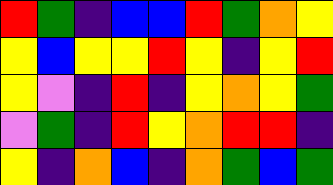[["red", "green", "indigo", "blue", "blue", "red", "green", "orange", "yellow"], ["yellow", "blue", "yellow", "yellow", "red", "yellow", "indigo", "yellow", "red"], ["yellow", "violet", "indigo", "red", "indigo", "yellow", "orange", "yellow", "green"], ["violet", "green", "indigo", "red", "yellow", "orange", "red", "red", "indigo"], ["yellow", "indigo", "orange", "blue", "indigo", "orange", "green", "blue", "green"]]